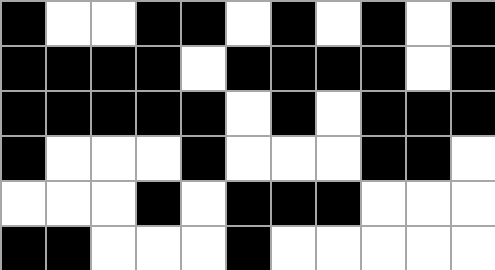[["black", "white", "white", "black", "black", "white", "black", "white", "black", "white", "black"], ["black", "black", "black", "black", "white", "black", "black", "black", "black", "white", "black"], ["black", "black", "black", "black", "black", "white", "black", "white", "black", "black", "black"], ["black", "white", "white", "white", "black", "white", "white", "white", "black", "black", "white"], ["white", "white", "white", "black", "white", "black", "black", "black", "white", "white", "white"], ["black", "black", "white", "white", "white", "black", "white", "white", "white", "white", "white"]]